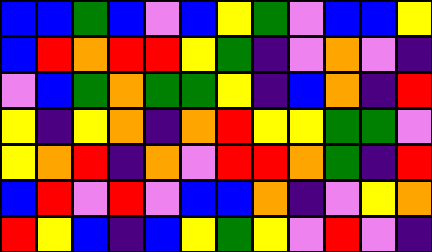[["blue", "blue", "green", "blue", "violet", "blue", "yellow", "green", "violet", "blue", "blue", "yellow"], ["blue", "red", "orange", "red", "red", "yellow", "green", "indigo", "violet", "orange", "violet", "indigo"], ["violet", "blue", "green", "orange", "green", "green", "yellow", "indigo", "blue", "orange", "indigo", "red"], ["yellow", "indigo", "yellow", "orange", "indigo", "orange", "red", "yellow", "yellow", "green", "green", "violet"], ["yellow", "orange", "red", "indigo", "orange", "violet", "red", "red", "orange", "green", "indigo", "red"], ["blue", "red", "violet", "red", "violet", "blue", "blue", "orange", "indigo", "violet", "yellow", "orange"], ["red", "yellow", "blue", "indigo", "blue", "yellow", "green", "yellow", "violet", "red", "violet", "indigo"]]